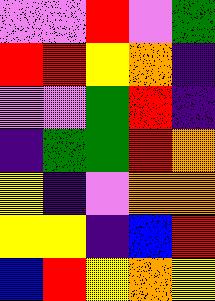[["violet", "violet", "red", "violet", "green"], ["red", "red", "yellow", "orange", "indigo"], ["violet", "violet", "green", "red", "indigo"], ["indigo", "green", "green", "red", "orange"], ["yellow", "indigo", "violet", "orange", "orange"], ["yellow", "yellow", "indigo", "blue", "red"], ["blue", "red", "yellow", "orange", "yellow"]]